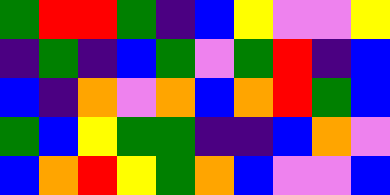[["green", "red", "red", "green", "indigo", "blue", "yellow", "violet", "violet", "yellow"], ["indigo", "green", "indigo", "blue", "green", "violet", "green", "red", "indigo", "blue"], ["blue", "indigo", "orange", "violet", "orange", "blue", "orange", "red", "green", "blue"], ["green", "blue", "yellow", "green", "green", "indigo", "indigo", "blue", "orange", "violet"], ["blue", "orange", "red", "yellow", "green", "orange", "blue", "violet", "violet", "blue"]]